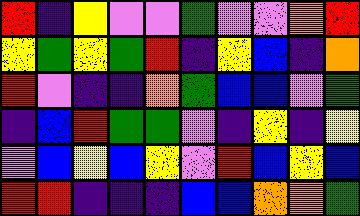[["red", "indigo", "yellow", "violet", "violet", "green", "violet", "violet", "orange", "red"], ["yellow", "green", "yellow", "green", "red", "indigo", "yellow", "blue", "indigo", "orange"], ["red", "violet", "indigo", "indigo", "orange", "green", "blue", "blue", "violet", "green"], ["indigo", "blue", "red", "green", "green", "violet", "indigo", "yellow", "indigo", "yellow"], ["violet", "blue", "yellow", "blue", "yellow", "violet", "red", "blue", "yellow", "blue"], ["red", "red", "indigo", "indigo", "indigo", "blue", "blue", "orange", "orange", "green"]]